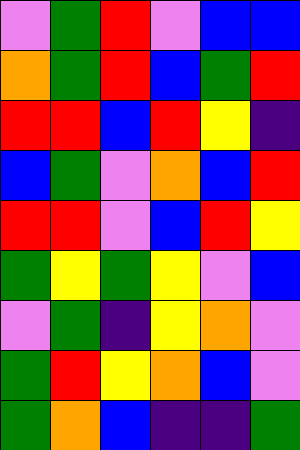[["violet", "green", "red", "violet", "blue", "blue"], ["orange", "green", "red", "blue", "green", "red"], ["red", "red", "blue", "red", "yellow", "indigo"], ["blue", "green", "violet", "orange", "blue", "red"], ["red", "red", "violet", "blue", "red", "yellow"], ["green", "yellow", "green", "yellow", "violet", "blue"], ["violet", "green", "indigo", "yellow", "orange", "violet"], ["green", "red", "yellow", "orange", "blue", "violet"], ["green", "orange", "blue", "indigo", "indigo", "green"]]